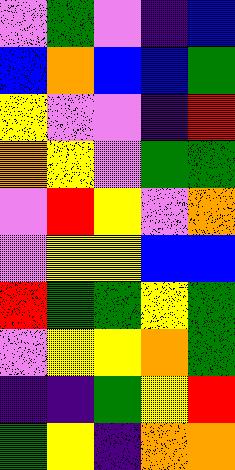[["violet", "green", "violet", "indigo", "blue"], ["blue", "orange", "blue", "blue", "green"], ["yellow", "violet", "violet", "indigo", "red"], ["orange", "yellow", "violet", "green", "green"], ["violet", "red", "yellow", "violet", "orange"], ["violet", "yellow", "yellow", "blue", "blue"], ["red", "green", "green", "yellow", "green"], ["violet", "yellow", "yellow", "orange", "green"], ["indigo", "indigo", "green", "yellow", "red"], ["green", "yellow", "indigo", "orange", "orange"]]